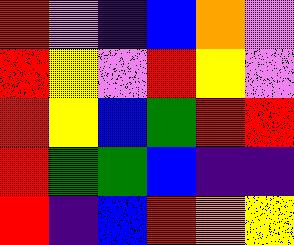[["red", "violet", "indigo", "blue", "orange", "violet"], ["red", "yellow", "violet", "red", "yellow", "violet"], ["red", "yellow", "blue", "green", "red", "red"], ["red", "green", "green", "blue", "indigo", "indigo"], ["red", "indigo", "blue", "red", "orange", "yellow"]]